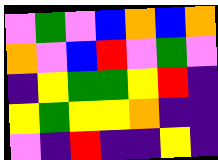[["violet", "green", "violet", "blue", "orange", "blue", "orange"], ["orange", "violet", "blue", "red", "violet", "green", "violet"], ["indigo", "yellow", "green", "green", "yellow", "red", "indigo"], ["yellow", "green", "yellow", "yellow", "orange", "indigo", "indigo"], ["violet", "indigo", "red", "indigo", "indigo", "yellow", "indigo"]]